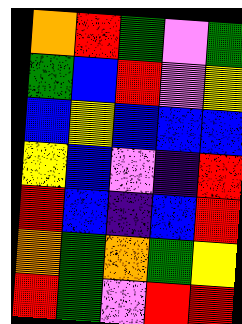[["orange", "red", "green", "violet", "green"], ["green", "blue", "red", "violet", "yellow"], ["blue", "yellow", "blue", "blue", "blue"], ["yellow", "blue", "violet", "indigo", "red"], ["red", "blue", "indigo", "blue", "red"], ["orange", "green", "orange", "green", "yellow"], ["red", "green", "violet", "red", "red"]]